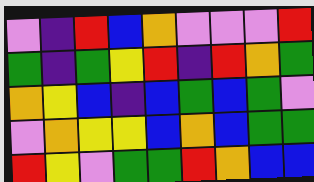[["violet", "indigo", "red", "blue", "orange", "violet", "violet", "violet", "red"], ["green", "indigo", "green", "yellow", "red", "indigo", "red", "orange", "green"], ["orange", "yellow", "blue", "indigo", "blue", "green", "blue", "green", "violet"], ["violet", "orange", "yellow", "yellow", "blue", "orange", "blue", "green", "green"], ["red", "yellow", "violet", "green", "green", "red", "orange", "blue", "blue"]]